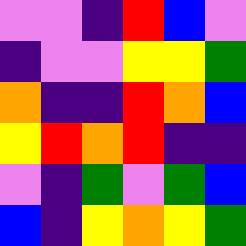[["violet", "violet", "indigo", "red", "blue", "violet"], ["indigo", "violet", "violet", "yellow", "yellow", "green"], ["orange", "indigo", "indigo", "red", "orange", "blue"], ["yellow", "red", "orange", "red", "indigo", "indigo"], ["violet", "indigo", "green", "violet", "green", "blue"], ["blue", "indigo", "yellow", "orange", "yellow", "green"]]